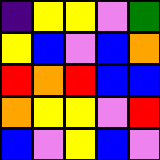[["indigo", "yellow", "yellow", "violet", "green"], ["yellow", "blue", "violet", "blue", "orange"], ["red", "orange", "red", "blue", "blue"], ["orange", "yellow", "yellow", "violet", "red"], ["blue", "violet", "yellow", "blue", "violet"]]